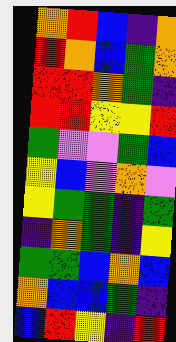[["orange", "red", "blue", "indigo", "orange"], ["red", "orange", "blue", "green", "orange"], ["red", "red", "orange", "green", "indigo"], ["red", "red", "yellow", "yellow", "red"], ["green", "violet", "violet", "green", "blue"], ["yellow", "blue", "violet", "orange", "violet"], ["yellow", "green", "green", "indigo", "green"], ["indigo", "orange", "green", "indigo", "yellow"], ["green", "green", "blue", "orange", "blue"], ["orange", "blue", "blue", "green", "indigo"], ["blue", "red", "yellow", "indigo", "red"]]